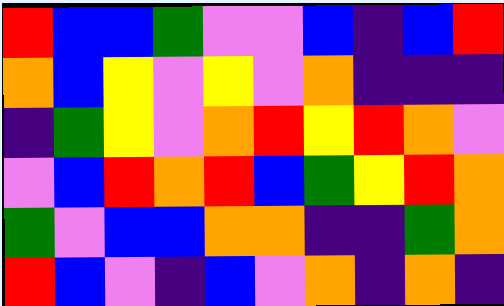[["red", "blue", "blue", "green", "violet", "violet", "blue", "indigo", "blue", "red"], ["orange", "blue", "yellow", "violet", "yellow", "violet", "orange", "indigo", "indigo", "indigo"], ["indigo", "green", "yellow", "violet", "orange", "red", "yellow", "red", "orange", "violet"], ["violet", "blue", "red", "orange", "red", "blue", "green", "yellow", "red", "orange"], ["green", "violet", "blue", "blue", "orange", "orange", "indigo", "indigo", "green", "orange"], ["red", "blue", "violet", "indigo", "blue", "violet", "orange", "indigo", "orange", "indigo"]]